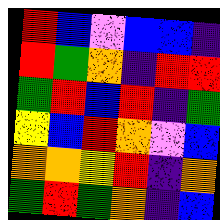[["red", "blue", "violet", "blue", "blue", "indigo"], ["red", "green", "orange", "indigo", "red", "red"], ["green", "red", "blue", "red", "indigo", "green"], ["yellow", "blue", "red", "orange", "violet", "blue"], ["orange", "orange", "yellow", "red", "indigo", "orange"], ["green", "red", "green", "orange", "indigo", "blue"]]